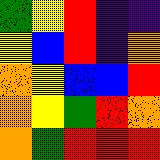[["green", "yellow", "red", "indigo", "indigo"], ["yellow", "blue", "red", "indigo", "orange"], ["orange", "yellow", "blue", "blue", "red"], ["orange", "yellow", "green", "red", "orange"], ["orange", "green", "red", "red", "red"]]